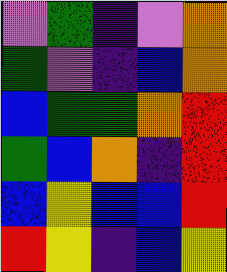[["violet", "green", "indigo", "violet", "orange"], ["green", "violet", "indigo", "blue", "orange"], ["blue", "green", "green", "orange", "red"], ["green", "blue", "orange", "indigo", "red"], ["blue", "yellow", "blue", "blue", "red"], ["red", "yellow", "indigo", "blue", "yellow"]]